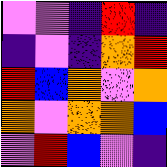[["violet", "violet", "indigo", "red", "indigo"], ["indigo", "violet", "indigo", "orange", "red"], ["red", "blue", "orange", "violet", "orange"], ["orange", "violet", "orange", "orange", "blue"], ["violet", "red", "blue", "violet", "indigo"]]